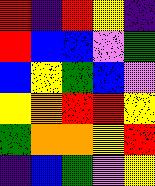[["red", "indigo", "red", "yellow", "indigo"], ["red", "blue", "blue", "violet", "green"], ["blue", "yellow", "green", "blue", "violet"], ["yellow", "orange", "red", "red", "yellow"], ["green", "orange", "orange", "yellow", "red"], ["indigo", "blue", "green", "violet", "yellow"]]